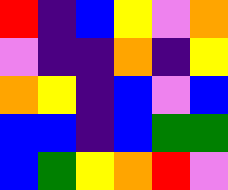[["red", "indigo", "blue", "yellow", "violet", "orange"], ["violet", "indigo", "indigo", "orange", "indigo", "yellow"], ["orange", "yellow", "indigo", "blue", "violet", "blue"], ["blue", "blue", "indigo", "blue", "green", "green"], ["blue", "green", "yellow", "orange", "red", "violet"]]